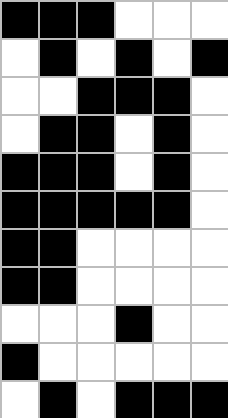[["black", "black", "black", "white", "white", "white"], ["white", "black", "white", "black", "white", "black"], ["white", "white", "black", "black", "black", "white"], ["white", "black", "black", "white", "black", "white"], ["black", "black", "black", "white", "black", "white"], ["black", "black", "black", "black", "black", "white"], ["black", "black", "white", "white", "white", "white"], ["black", "black", "white", "white", "white", "white"], ["white", "white", "white", "black", "white", "white"], ["black", "white", "white", "white", "white", "white"], ["white", "black", "white", "black", "black", "black"]]